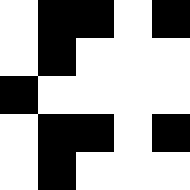[["white", "black", "black", "white", "black"], ["white", "black", "white", "white", "white"], ["black", "white", "white", "white", "white"], ["white", "black", "black", "white", "black"], ["white", "black", "white", "white", "white"]]